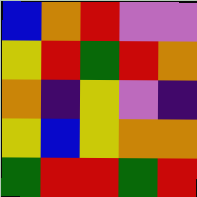[["blue", "orange", "red", "violet", "violet"], ["yellow", "red", "green", "red", "orange"], ["orange", "indigo", "yellow", "violet", "indigo"], ["yellow", "blue", "yellow", "orange", "orange"], ["green", "red", "red", "green", "red"]]